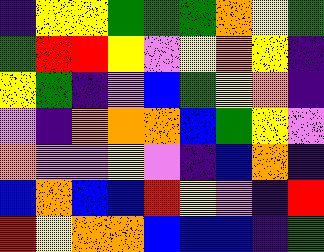[["indigo", "yellow", "yellow", "green", "green", "green", "orange", "yellow", "green"], ["green", "red", "red", "yellow", "violet", "yellow", "orange", "yellow", "indigo"], ["yellow", "green", "indigo", "violet", "blue", "green", "yellow", "orange", "indigo"], ["violet", "indigo", "orange", "orange", "orange", "blue", "green", "yellow", "violet"], ["orange", "violet", "violet", "yellow", "violet", "indigo", "blue", "orange", "indigo"], ["blue", "orange", "blue", "blue", "red", "yellow", "violet", "indigo", "red"], ["red", "yellow", "orange", "orange", "blue", "blue", "blue", "indigo", "green"]]